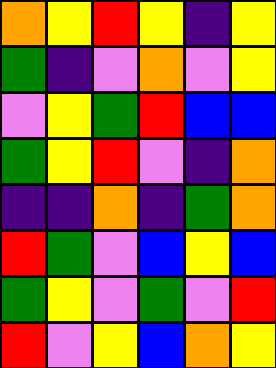[["orange", "yellow", "red", "yellow", "indigo", "yellow"], ["green", "indigo", "violet", "orange", "violet", "yellow"], ["violet", "yellow", "green", "red", "blue", "blue"], ["green", "yellow", "red", "violet", "indigo", "orange"], ["indigo", "indigo", "orange", "indigo", "green", "orange"], ["red", "green", "violet", "blue", "yellow", "blue"], ["green", "yellow", "violet", "green", "violet", "red"], ["red", "violet", "yellow", "blue", "orange", "yellow"]]